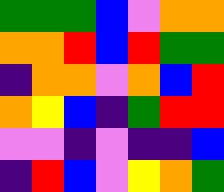[["green", "green", "green", "blue", "violet", "orange", "orange"], ["orange", "orange", "red", "blue", "red", "green", "green"], ["indigo", "orange", "orange", "violet", "orange", "blue", "red"], ["orange", "yellow", "blue", "indigo", "green", "red", "red"], ["violet", "violet", "indigo", "violet", "indigo", "indigo", "blue"], ["indigo", "red", "blue", "violet", "yellow", "orange", "green"]]